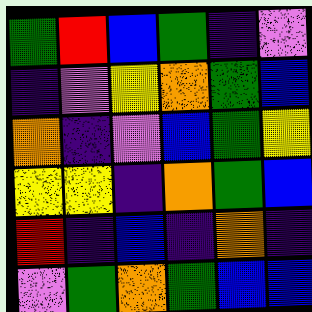[["green", "red", "blue", "green", "indigo", "violet"], ["indigo", "violet", "yellow", "orange", "green", "blue"], ["orange", "indigo", "violet", "blue", "green", "yellow"], ["yellow", "yellow", "indigo", "orange", "green", "blue"], ["red", "indigo", "blue", "indigo", "orange", "indigo"], ["violet", "green", "orange", "green", "blue", "blue"]]